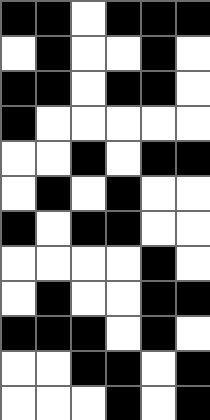[["black", "black", "white", "black", "black", "black"], ["white", "black", "white", "white", "black", "white"], ["black", "black", "white", "black", "black", "white"], ["black", "white", "white", "white", "white", "white"], ["white", "white", "black", "white", "black", "black"], ["white", "black", "white", "black", "white", "white"], ["black", "white", "black", "black", "white", "white"], ["white", "white", "white", "white", "black", "white"], ["white", "black", "white", "white", "black", "black"], ["black", "black", "black", "white", "black", "white"], ["white", "white", "black", "black", "white", "black"], ["white", "white", "white", "black", "white", "black"]]